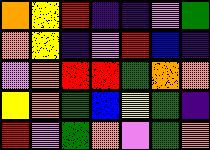[["orange", "yellow", "red", "indigo", "indigo", "violet", "green"], ["orange", "yellow", "indigo", "violet", "red", "blue", "indigo"], ["violet", "orange", "red", "red", "green", "orange", "orange"], ["yellow", "orange", "green", "blue", "yellow", "green", "indigo"], ["red", "violet", "green", "orange", "violet", "green", "orange"]]